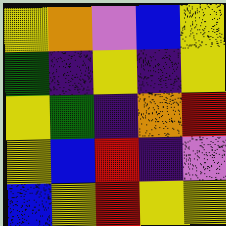[["yellow", "orange", "violet", "blue", "yellow"], ["green", "indigo", "yellow", "indigo", "yellow"], ["yellow", "green", "indigo", "orange", "red"], ["yellow", "blue", "red", "indigo", "violet"], ["blue", "yellow", "red", "yellow", "yellow"]]